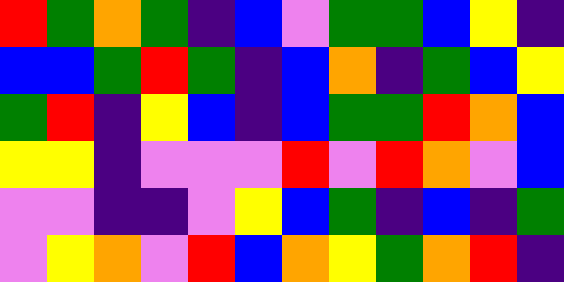[["red", "green", "orange", "green", "indigo", "blue", "violet", "green", "green", "blue", "yellow", "indigo"], ["blue", "blue", "green", "red", "green", "indigo", "blue", "orange", "indigo", "green", "blue", "yellow"], ["green", "red", "indigo", "yellow", "blue", "indigo", "blue", "green", "green", "red", "orange", "blue"], ["yellow", "yellow", "indigo", "violet", "violet", "violet", "red", "violet", "red", "orange", "violet", "blue"], ["violet", "violet", "indigo", "indigo", "violet", "yellow", "blue", "green", "indigo", "blue", "indigo", "green"], ["violet", "yellow", "orange", "violet", "red", "blue", "orange", "yellow", "green", "orange", "red", "indigo"]]